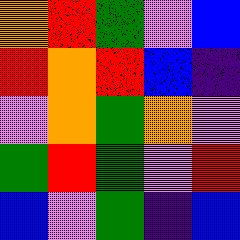[["orange", "red", "green", "violet", "blue"], ["red", "orange", "red", "blue", "indigo"], ["violet", "orange", "green", "orange", "violet"], ["green", "red", "green", "violet", "red"], ["blue", "violet", "green", "indigo", "blue"]]